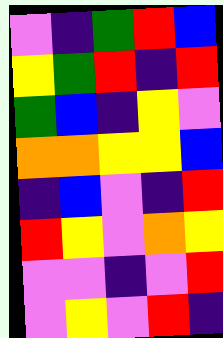[["violet", "indigo", "green", "red", "blue"], ["yellow", "green", "red", "indigo", "red"], ["green", "blue", "indigo", "yellow", "violet"], ["orange", "orange", "yellow", "yellow", "blue"], ["indigo", "blue", "violet", "indigo", "red"], ["red", "yellow", "violet", "orange", "yellow"], ["violet", "violet", "indigo", "violet", "red"], ["violet", "yellow", "violet", "red", "indigo"]]